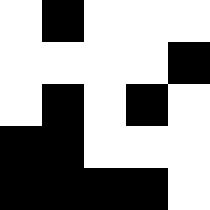[["white", "black", "white", "white", "white"], ["white", "white", "white", "white", "black"], ["white", "black", "white", "black", "white"], ["black", "black", "white", "white", "white"], ["black", "black", "black", "black", "white"]]